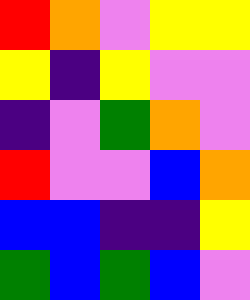[["red", "orange", "violet", "yellow", "yellow"], ["yellow", "indigo", "yellow", "violet", "violet"], ["indigo", "violet", "green", "orange", "violet"], ["red", "violet", "violet", "blue", "orange"], ["blue", "blue", "indigo", "indigo", "yellow"], ["green", "blue", "green", "blue", "violet"]]